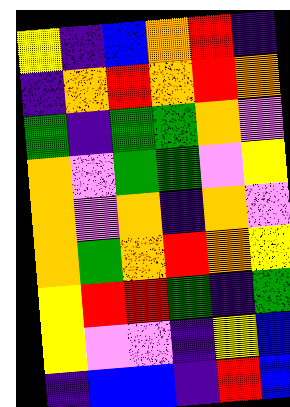[["yellow", "indigo", "blue", "orange", "red", "indigo"], ["indigo", "orange", "red", "orange", "red", "orange"], ["green", "indigo", "green", "green", "orange", "violet"], ["orange", "violet", "green", "green", "violet", "yellow"], ["orange", "violet", "orange", "indigo", "orange", "violet"], ["orange", "green", "orange", "red", "orange", "yellow"], ["yellow", "red", "red", "green", "indigo", "green"], ["yellow", "violet", "violet", "indigo", "yellow", "blue"], ["indigo", "blue", "blue", "indigo", "red", "blue"]]